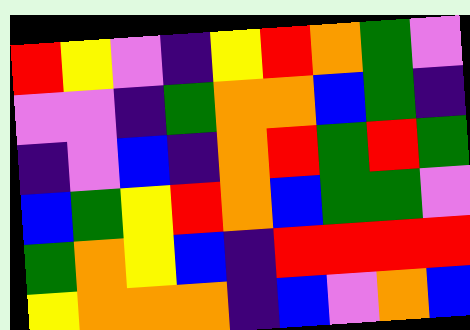[["red", "yellow", "violet", "indigo", "yellow", "red", "orange", "green", "violet"], ["violet", "violet", "indigo", "green", "orange", "orange", "blue", "green", "indigo"], ["indigo", "violet", "blue", "indigo", "orange", "red", "green", "red", "green"], ["blue", "green", "yellow", "red", "orange", "blue", "green", "green", "violet"], ["green", "orange", "yellow", "blue", "indigo", "red", "red", "red", "red"], ["yellow", "orange", "orange", "orange", "indigo", "blue", "violet", "orange", "blue"]]